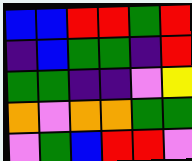[["blue", "blue", "red", "red", "green", "red"], ["indigo", "blue", "green", "green", "indigo", "red"], ["green", "green", "indigo", "indigo", "violet", "yellow"], ["orange", "violet", "orange", "orange", "green", "green"], ["violet", "green", "blue", "red", "red", "violet"]]